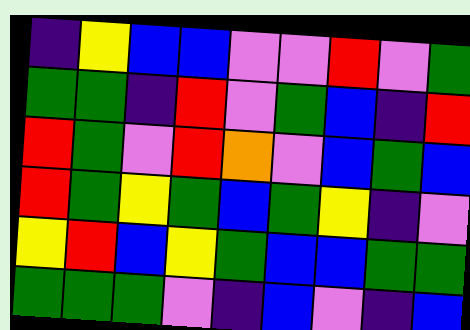[["indigo", "yellow", "blue", "blue", "violet", "violet", "red", "violet", "green"], ["green", "green", "indigo", "red", "violet", "green", "blue", "indigo", "red"], ["red", "green", "violet", "red", "orange", "violet", "blue", "green", "blue"], ["red", "green", "yellow", "green", "blue", "green", "yellow", "indigo", "violet"], ["yellow", "red", "blue", "yellow", "green", "blue", "blue", "green", "green"], ["green", "green", "green", "violet", "indigo", "blue", "violet", "indigo", "blue"]]